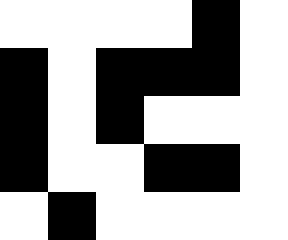[["white", "white", "white", "white", "black", "white"], ["black", "white", "black", "black", "black", "white"], ["black", "white", "black", "white", "white", "white"], ["black", "white", "white", "black", "black", "white"], ["white", "black", "white", "white", "white", "white"]]